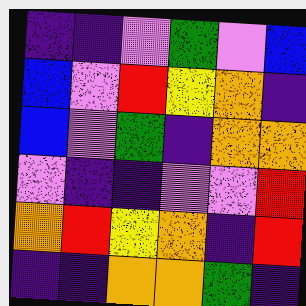[["indigo", "indigo", "violet", "green", "violet", "blue"], ["blue", "violet", "red", "yellow", "orange", "indigo"], ["blue", "violet", "green", "indigo", "orange", "orange"], ["violet", "indigo", "indigo", "violet", "violet", "red"], ["orange", "red", "yellow", "orange", "indigo", "red"], ["indigo", "indigo", "orange", "orange", "green", "indigo"]]